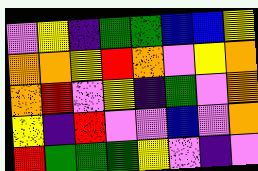[["violet", "yellow", "indigo", "green", "green", "blue", "blue", "yellow"], ["orange", "orange", "yellow", "red", "orange", "violet", "yellow", "orange"], ["orange", "red", "violet", "yellow", "indigo", "green", "violet", "orange"], ["yellow", "indigo", "red", "violet", "violet", "blue", "violet", "orange"], ["red", "green", "green", "green", "yellow", "violet", "indigo", "violet"]]